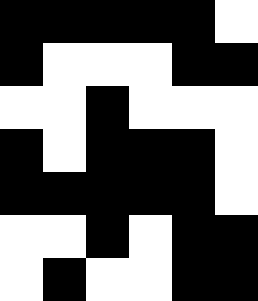[["black", "black", "black", "black", "black", "white"], ["black", "white", "white", "white", "black", "black"], ["white", "white", "black", "white", "white", "white"], ["black", "white", "black", "black", "black", "white"], ["black", "black", "black", "black", "black", "white"], ["white", "white", "black", "white", "black", "black"], ["white", "black", "white", "white", "black", "black"]]